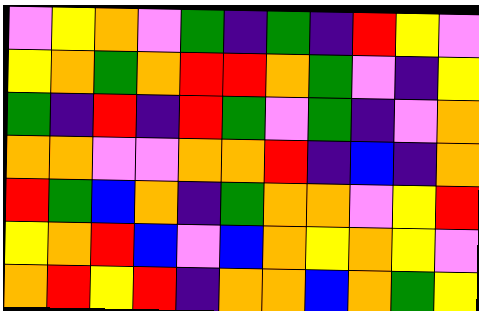[["violet", "yellow", "orange", "violet", "green", "indigo", "green", "indigo", "red", "yellow", "violet"], ["yellow", "orange", "green", "orange", "red", "red", "orange", "green", "violet", "indigo", "yellow"], ["green", "indigo", "red", "indigo", "red", "green", "violet", "green", "indigo", "violet", "orange"], ["orange", "orange", "violet", "violet", "orange", "orange", "red", "indigo", "blue", "indigo", "orange"], ["red", "green", "blue", "orange", "indigo", "green", "orange", "orange", "violet", "yellow", "red"], ["yellow", "orange", "red", "blue", "violet", "blue", "orange", "yellow", "orange", "yellow", "violet"], ["orange", "red", "yellow", "red", "indigo", "orange", "orange", "blue", "orange", "green", "yellow"]]